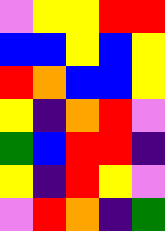[["violet", "yellow", "yellow", "red", "red"], ["blue", "blue", "yellow", "blue", "yellow"], ["red", "orange", "blue", "blue", "yellow"], ["yellow", "indigo", "orange", "red", "violet"], ["green", "blue", "red", "red", "indigo"], ["yellow", "indigo", "red", "yellow", "violet"], ["violet", "red", "orange", "indigo", "green"]]